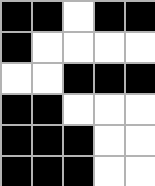[["black", "black", "white", "black", "black"], ["black", "white", "white", "white", "white"], ["white", "white", "black", "black", "black"], ["black", "black", "white", "white", "white"], ["black", "black", "black", "white", "white"], ["black", "black", "black", "white", "white"]]